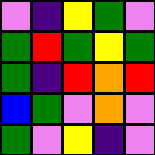[["violet", "indigo", "yellow", "green", "violet"], ["green", "red", "green", "yellow", "green"], ["green", "indigo", "red", "orange", "red"], ["blue", "green", "violet", "orange", "violet"], ["green", "violet", "yellow", "indigo", "violet"]]